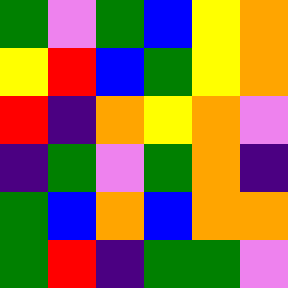[["green", "violet", "green", "blue", "yellow", "orange"], ["yellow", "red", "blue", "green", "yellow", "orange"], ["red", "indigo", "orange", "yellow", "orange", "violet"], ["indigo", "green", "violet", "green", "orange", "indigo"], ["green", "blue", "orange", "blue", "orange", "orange"], ["green", "red", "indigo", "green", "green", "violet"]]